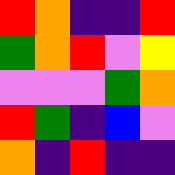[["red", "orange", "indigo", "indigo", "red"], ["green", "orange", "red", "violet", "yellow"], ["violet", "violet", "violet", "green", "orange"], ["red", "green", "indigo", "blue", "violet"], ["orange", "indigo", "red", "indigo", "indigo"]]